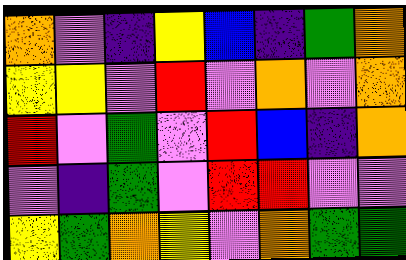[["orange", "violet", "indigo", "yellow", "blue", "indigo", "green", "orange"], ["yellow", "yellow", "violet", "red", "violet", "orange", "violet", "orange"], ["red", "violet", "green", "violet", "red", "blue", "indigo", "orange"], ["violet", "indigo", "green", "violet", "red", "red", "violet", "violet"], ["yellow", "green", "orange", "yellow", "violet", "orange", "green", "green"]]